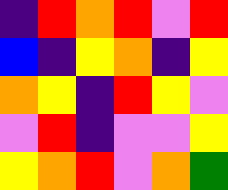[["indigo", "red", "orange", "red", "violet", "red"], ["blue", "indigo", "yellow", "orange", "indigo", "yellow"], ["orange", "yellow", "indigo", "red", "yellow", "violet"], ["violet", "red", "indigo", "violet", "violet", "yellow"], ["yellow", "orange", "red", "violet", "orange", "green"]]